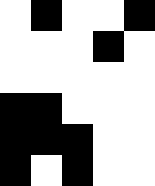[["white", "black", "white", "white", "black"], ["white", "white", "white", "black", "white"], ["white", "white", "white", "white", "white"], ["black", "black", "white", "white", "white"], ["black", "black", "black", "white", "white"], ["black", "white", "black", "white", "white"]]